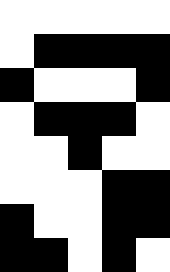[["white", "white", "white", "white", "white"], ["white", "black", "black", "black", "black"], ["black", "white", "white", "white", "black"], ["white", "black", "black", "black", "white"], ["white", "white", "black", "white", "white"], ["white", "white", "white", "black", "black"], ["black", "white", "white", "black", "black"], ["black", "black", "white", "black", "white"]]